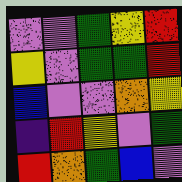[["violet", "violet", "green", "yellow", "red"], ["yellow", "violet", "green", "green", "red"], ["blue", "violet", "violet", "orange", "yellow"], ["indigo", "red", "yellow", "violet", "green"], ["red", "orange", "green", "blue", "violet"]]